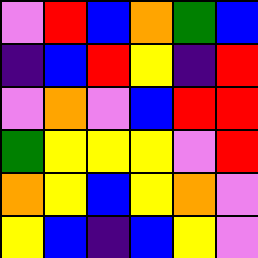[["violet", "red", "blue", "orange", "green", "blue"], ["indigo", "blue", "red", "yellow", "indigo", "red"], ["violet", "orange", "violet", "blue", "red", "red"], ["green", "yellow", "yellow", "yellow", "violet", "red"], ["orange", "yellow", "blue", "yellow", "orange", "violet"], ["yellow", "blue", "indigo", "blue", "yellow", "violet"]]